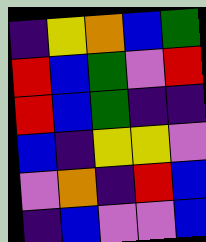[["indigo", "yellow", "orange", "blue", "green"], ["red", "blue", "green", "violet", "red"], ["red", "blue", "green", "indigo", "indigo"], ["blue", "indigo", "yellow", "yellow", "violet"], ["violet", "orange", "indigo", "red", "blue"], ["indigo", "blue", "violet", "violet", "blue"]]